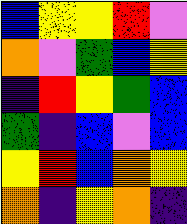[["blue", "yellow", "yellow", "red", "violet"], ["orange", "violet", "green", "blue", "yellow"], ["indigo", "red", "yellow", "green", "blue"], ["green", "indigo", "blue", "violet", "blue"], ["yellow", "red", "blue", "orange", "yellow"], ["orange", "indigo", "yellow", "orange", "indigo"]]